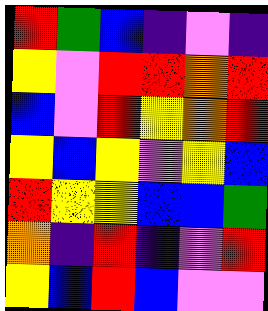[["red", "green", "blue", "indigo", "violet", "indigo"], ["yellow", "violet", "red", "red", "orange", "red"], ["blue", "violet", "red", "yellow", "orange", "red"], ["yellow", "blue", "yellow", "violet", "yellow", "blue"], ["red", "yellow", "yellow", "blue", "blue", "green"], ["orange", "indigo", "red", "indigo", "violet", "red"], ["yellow", "blue", "red", "blue", "violet", "violet"]]